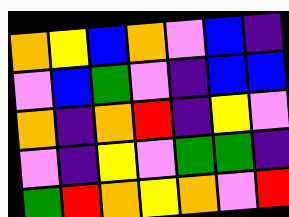[["orange", "yellow", "blue", "orange", "violet", "blue", "indigo"], ["violet", "blue", "green", "violet", "indigo", "blue", "blue"], ["orange", "indigo", "orange", "red", "indigo", "yellow", "violet"], ["violet", "indigo", "yellow", "violet", "green", "green", "indigo"], ["green", "red", "orange", "yellow", "orange", "violet", "red"]]